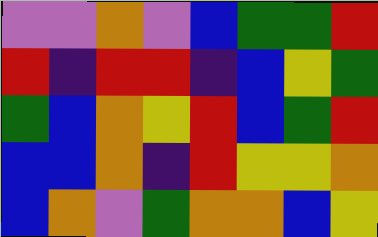[["violet", "violet", "orange", "violet", "blue", "green", "green", "red"], ["red", "indigo", "red", "red", "indigo", "blue", "yellow", "green"], ["green", "blue", "orange", "yellow", "red", "blue", "green", "red"], ["blue", "blue", "orange", "indigo", "red", "yellow", "yellow", "orange"], ["blue", "orange", "violet", "green", "orange", "orange", "blue", "yellow"]]